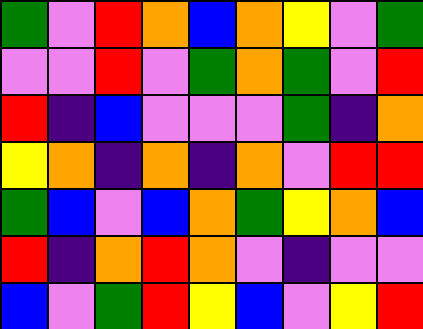[["green", "violet", "red", "orange", "blue", "orange", "yellow", "violet", "green"], ["violet", "violet", "red", "violet", "green", "orange", "green", "violet", "red"], ["red", "indigo", "blue", "violet", "violet", "violet", "green", "indigo", "orange"], ["yellow", "orange", "indigo", "orange", "indigo", "orange", "violet", "red", "red"], ["green", "blue", "violet", "blue", "orange", "green", "yellow", "orange", "blue"], ["red", "indigo", "orange", "red", "orange", "violet", "indigo", "violet", "violet"], ["blue", "violet", "green", "red", "yellow", "blue", "violet", "yellow", "red"]]